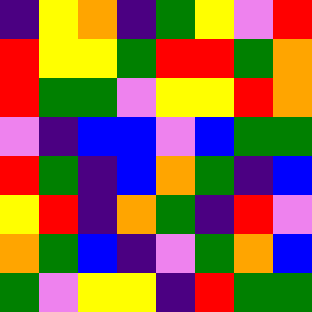[["indigo", "yellow", "orange", "indigo", "green", "yellow", "violet", "red"], ["red", "yellow", "yellow", "green", "red", "red", "green", "orange"], ["red", "green", "green", "violet", "yellow", "yellow", "red", "orange"], ["violet", "indigo", "blue", "blue", "violet", "blue", "green", "green"], ["red", "green", "indigo", "blue", "orange", "green", "indigo", "blue"], ["yellow", "red", "indigo", "orange", "green", "indigo", "red", "violet"], ["orange", "green", "blue", "indigo", "violet", "green", "orange", "blue"], ["green", "violet", "yellow", "yellow", "indigo", "red", "green", "green"]]